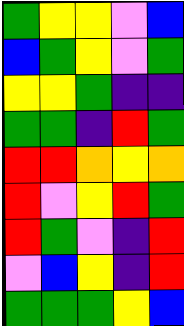[["green", "yellow", "yellow", "violet", "blue"], ["blue", "green", "yellow", "violet", "green"], ["yellow", "yellow", "green", "indigo", "indigo"], ["green", "green", "indigo", "red", "green"], ["red", "red", "orange", "yellow", "orange"], ["red", "violet", "yellow", "red", "green"], ["red", "green", "violet", "indigo", "red"], ["violet", "blue", "yellow", "indigo", "red"], ["green", "green", "green", "yellow", "blue"]]